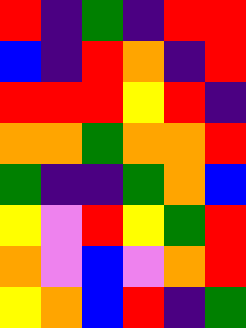[["red", "indigo", "green", "indigo", "red", "red"], ["blue", "indigo", "red", "orange", "indigo", "red"], ["red", "red", "red", "yellow", "red", "indigo"], ["orange", "orange", "green", "orange", "orange", "red"], ["green", "indigo", "indigo", "green", "orange", "blue"], ["yellow", "violet", "red", "yellow", "green", "red"], ["orange", "violet", "blue", "violet", "orange", "red"], ["yellow", "orange", "blue", "red", "indigo", "green"]]